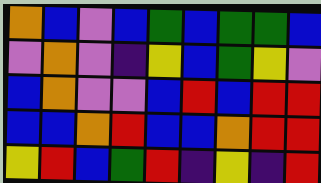[["orange", "blue", "violet", "blue", "green", "blue", "green", "green", "blue"], ["violet", "orange", "violet", "indigo", "yellow", "blue", "green", "yellow", "violet"], ["blue", "orange", "violet", "violet", "blue", "red", "blue", "red", "red"], ["blue", "blue", "orange", "red", "blue", "blue", "orange", "red", "red"], ["yellow", "red", "blue", "green", "red", "indigo", "yellow", "indigo", "red"]]